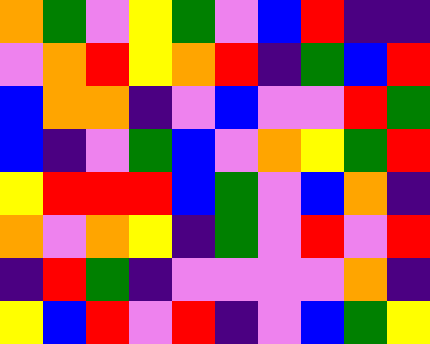[["orange", "green", "violet", "yellow", "green", "violet", "blue", "red", "indigo", "indigo"], ["violet", "orange", "red", "yellow", "orange", "red", "indigo", "green", "blue", "red"], ["blue", "orange", "orange", "indigo", "violet", "blue", "violet", "violet", "red", "green"], ["blue", "indigo", "violet", "green", "blue", "violet", "orange", "yellow", "green", "red"], ["yellow", "red", "red", "red", "blue", "green", "violet", "blue", "orange", "indigo"], ["orange", "violet", "orange", "yellow", "indigo", "green", "violet", "red", "violet", "red"], ["indigo", "red", "green", "indigo", "violet", "violet", "violet", "violet", "orange", "indigo"], ["yellow", "blue", "red", "violet", "red", "indigo", "violet", "blue", "green", "yellow"]]